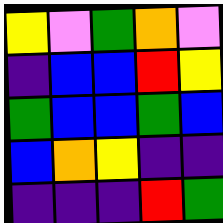[["yellow", "violet", "green", "orange", "violet"], ["indigo", "blue", "blue", "red", "yellow"], ["green", "blue", "blue", "green", "blue"], ["blue", "orange", "yellow", "indigo", "indigo"], ["indigo", "indigo", "indigo", "red", "green"]]